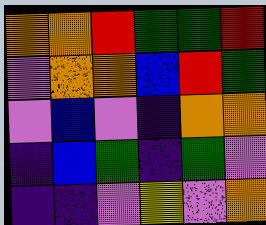[["orange", "orange", "red", "green", "green", "red"], ["violet", "orange", "orange", "blue", "red", "green"], ["violet", "blue", "violet", "indigo", "orange", "orange"], ["indigo", "blue", "green", "indigo", "green", "violet"], ["indigo", "indigo", "violet", "yellow", "violet", "orange"]]